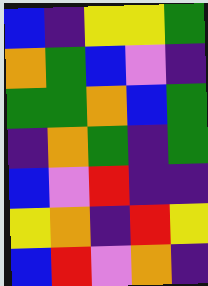[["blue", "indigo", "yellow", "yellow", "green"], ["orange", "green", "blue", "violet", "indigo"], ["green", "green", "orange", "blue", "green"], ["indigo", "orange", "green", "indigo", "green"], ["blue", "violet", "red", "indigo", "indigo"], ["yellow", "orange", "indigo", "red", "yellow"], ["blue", "red", "violet", "orange", "indigo"]]